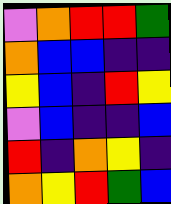[["violet", "orange", "red", "red", "green"], ["orange", "blue", "blue", "indigo", "indigo"], ["yellow", "blue", "indigo", "red", "yellow"], ["violet", "blue", "indigo", "indigo", "blue"], ["red", "indigo", "orange", "yellow", "indigo"], ["orange", "yellow", "red", "green", "blue"]]